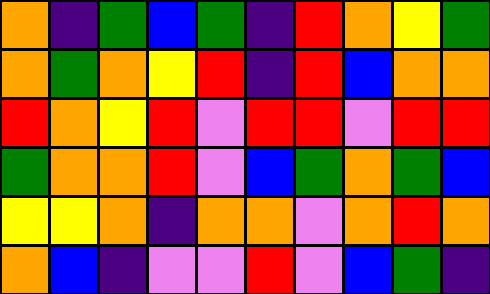[["orange", "indigo", "green", "blue", "green", "indigo", "red", "orange", "yellow", "green"], ["orange", "green", "orange", "yellow", "red", "indigo", "red", "blue", "orange", "orange"], ["red", "orange", "yellow", "red", "violet", "red", "red", "violet", "red", "red"], ["green", "orange", "orange", "red", "violet", "blue", "green", "orange", "green", "blue"], ["yellow", "yellow", "orange", "indigo", "orange", "orange", "violet", "orange", "red", "orange"], ["orange", "blue", "indigo", "violet", "violet", "red", "violet", "blue", "green", "indigo"]]